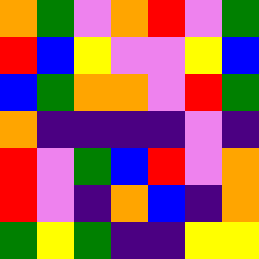[["orange", "green", "violet", "orange", "red", "violet", "green"], ["red", "blue", "yellow", "violet", "violet", "yellow", "blue"], ["blue", "green", "orange", "orange", "violet", "red", "green"], ["orange", "indigo", "indigo", "indigo", "indigo", "violet", "indigo"], ["red", "violet", "green", "blue", "red", "violet", "orange"], ["red", "violet", "indigo", "orange", "blue", "indigo", "orange"], ["green", "yellow", "green", "indigo", "indigo", "yellow", "yellow"]]